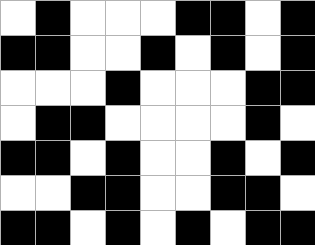[["white", "black", "white", "white", "white", "black", "black", "white", "black"], ["black", "black", "white", "white", "black", "white", "black", "white", "black"], ["white", "white", "white", "black", "white", "white", "white", "black", "black"], ["white", "black", "black", "white", "white", "white", "white", "black", "white"], ["black", "black", "white", "black", "white", "white", "black", "white", "black"], ["white", "white", "black", "black", "white", "white", "black", "black", "white"], ["black", "black", "white", "black", "white", "black", "white", "black", "black"]]